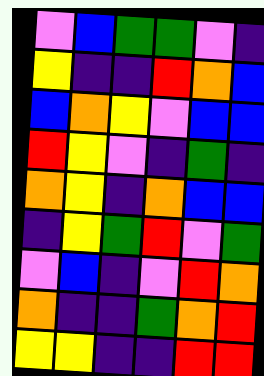[["violet", "blue", "green", "green", "violet", "indigo"], ["yellow", "indigo", "indigo", "red", "orange", "blue"], ["blue", "orange", "yellow", "violet", "blue", "blue"], ["red", "yellow", "violet", "indigo", "green", "indigo"], ["orange", "yellow", "indigo", "orange", "blue", "blue"], ["indigo", "yellow", "green", "red", "violet", "green"], ["violet", "blue", "indigo", "violet", "red", "orange"], ["orange", "indigo", "indigo", "green", "orange", "red"], ["yellow", "yellow", "indigo", "indigo", "red", "red"]]